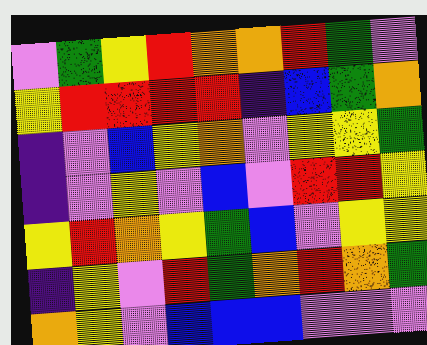[["violet", "green", "yellow", "red", "orange", "orange", "red", "green", "violet"], ["yellow", "red", "red", "red", "red", "indigo", "blue", "green", "orange"], ["indigo", "violet", "blue", "yellow", "orange", "violet", "yellow", "yellow", "green"], ["indigo", "violet", "yellow", "violet", "blue", "violet", "red", "red", "yellow"], ["yellow", "red", "orange", "yellow", "green", "blue", "violet", "yellow", "yellow"], ["indigo", "yellow", "violet", "red", "green", "orange", "red", "orange", "green"], ["orange", "yellow", "violet", "blue", "blue", "blue", "violet", "violet", "violet"]]